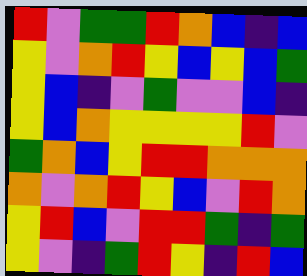[["red", "violet", "green", "green", "red", "orange", "blue", "indigo", "blue"], ["yellow", "violet", "orange", "red", "yellow", "blue", "yellow", "blue", "green"], ["yellow", "blue", "indigo", "violet", "green", "violet", "violet", "blue", "indigo"], ["yellow", "blue", "orange", "yellow", "yellow", "yellow", "yellow", "red", "violet"], ["green", "orange", "blue", "yellow", "red", "red", "orange", "orange", "orange"], ["orange", "violet", "orange", "red", "yellow", "blue", "violet", "red", "orange"], ["yellow", "red", "blue", "violet", "red", "red", "green", "indigo", "green"], ["yellow", "violet", "indigo", "green", "red", "yellow", "indigo", "red", "blue"]]